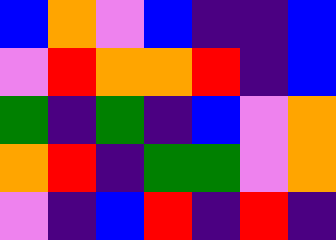[["blue", "orange", "violet", "blue", "indigo", "indigo", "blue"], ["violet", "red", "orange", "orange", "red", "indigo", "blue"], ["green", "indigo", "green", "indigo", "blue", "violet", "orange"], ["orange", "red", "indigo", "green", "green", "violet", "orange"], ["violet", "indigo", "blue", "red", "indigo", "red", "indigo"]]